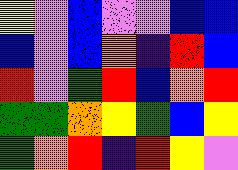[["yellow", "violet", "blue", "violet", "violet", "blue", "blue"], ["blue", "violet", "blue", "orange", "indigo", "red", "blue"], ["red", "violet", "green", "red", "blue", "orange", "red"], ["green", "green", "orange", "yellow", "green", "blue", "yellow"], ["green", "orange", "red", "indigo", "red", "yellow", "violet"]]